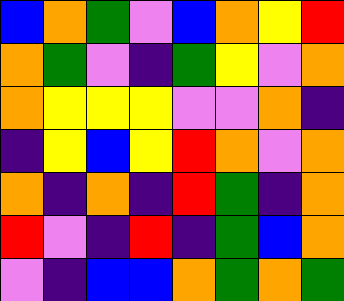[["blue", "orange", "green", "violet", "blue", "orange", "yellow", "red"], ["orange", "green", "violet", "indigo", "green", "yellow", "violet", "orange"], ["orange", "yellow", "yellow", "yellow", "violet", "violet", "orange", "indigo"], ["indigo", "yellow", "blue", "yellow", "red", "orange", "violet", "orange"], ["orange", "indigo", "orange", "indigo", "red", "green", "indigo", "orange"], ["red", "violet", "indigo", "red", "indigo", "green", "blue", "orange"], ["violet", "indigo", "blue", "blue", "orange", "green", "orange", "green"]]